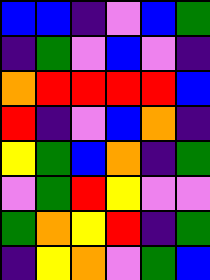[["blue", "blue", "indigo", "violet", "blue", "green"], ["indigo", "green", "violet", "blue", "violet", "indigo"], ["orange", "red", "red", "red", "red", "blue"], ["red", "indigo", "violet", "blue", "orange", "indigo"], ["yellow", "green", "blue", "orange", "indigo", "green"], ["violet", "green", "red", "yellow", "violet", "violet"], ["green", "orange", "yellow", "red", "indigo", "green"], ["indigo", "yellow", "orange", "violet", "green", "blue"]]